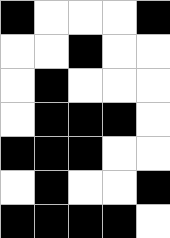[["black", "white", "white", "white", "black"], ["white", "white", "black", "white", "white"], ["white", "black", "white", "white", "white"], ["white", "black", "black", "black", "white"], ["black", "black", "black", "white", "white"], ["white", "black", "white", "white", "black"], ["black", "black", "black", "black", "white"]]